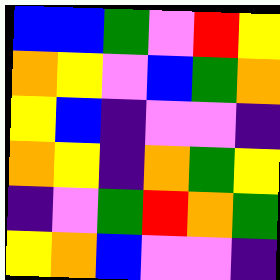[["blue", "blue", "green", "violet", "red", "yellow"], ["orange", "yellow", "violet", "blue", "green", "orange"], ["yellow", "blue", "indigo", "violet", "violet", "indigo"], ["orange", "yellow", "indigo", "orange", "green", "yellow"], ["indigo", "violet", "green", "red", "orange", "green"], ["yellow", "orange", "blue", "violet", "violet", "indigo"]]